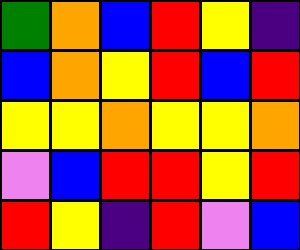[["green", "orange", "blue", "red", "yellow", "indigo"], ["blue", "orange", "yellow", "red", "blue", "red"], ["yellow", "yellow", "orange", "yellow", "yellow", "orange"], ["violet", "blue", "red", "red", "yellow", "red"], ["red", "yellow", "indigo", "red", "violet", "blue"]]